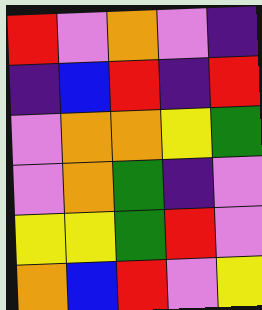[["red", "violet", "orange", "violet", "indigo"], ["indigo", "blue", "red", "indigo", "red"], ["violet", "orange", "orange", "yellow", "green"], ["violet", "orange", "green", "indigo", "violet"], ["yellow", "yellow", "green", "red", "violet"], ["orange", "blue", "red", "violet", "yellow"]]